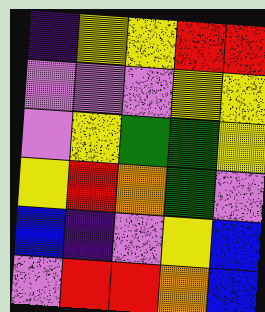[["indigo", "yellow", "yellow", "red", "red"], ["violet", "violet", "violet", "yellow", "yellow"], ["violet", "yellow", "green", "green", "yellow"], ["yellow", "red", "orange", "green", "violet"], ["blue", "indigo", "violet", "yellow", "blue"], ["violet", "red", "red", "orange", "blue"]]